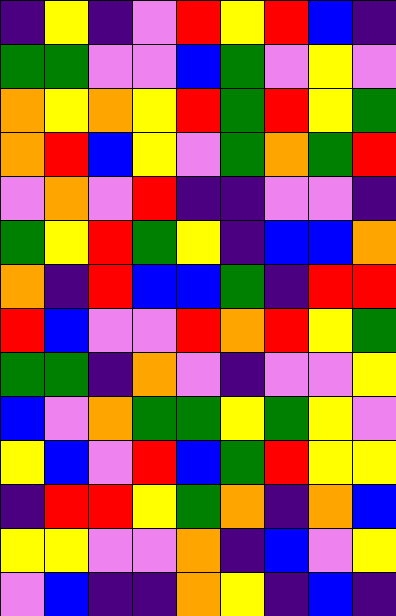[["indigo", "yellow", "indigo", "violet", "red", "yellow", "red", "blue", "indigo"], ["green", "green", "violet", "violet", "blue", "green", "violet", "yellow", "violet"], ["orange", "yellow", "orange", "yellow", "red", "green", "red", "yellow", "green"], ["orange", "red", "blue", "yellow", "violet", "green", "orange", "green", "red"], ["violet", "orange", "violet", "red", "indigo", "indigo", "violet", "violet", "indigo"], ["green", "yellow", "red", "green", "yellow", "indigo", "blue", "blue", "orange"], ["orange", "indigo", "red", "blue", "blue", "green", "indigo", "red", "red"], ["red", "blue", "violet", "violet", "red", "orange", "red", "yellow", "green"], ["green", "green", "indigo", "orange", "violet", "indigo", "violet", "violet", "yellow"], ["blue", "violet", "orange", "green", "green", "yellow", "green", "yellow", "violet"], ["yellow", "blue", "violet", "red", "blue", "green", "red", "yellow", "yellow"], ["indigo", "red", "red", "yellow", "green", "orange", "indigo", "orange", "blue"], ["yellow", "yellow", "violet", "violet", "orange", "indigo", "blue", "violet", "yellow"], ["violet", "blue", "indigo", "indigo", "orange", "yellow", "indigo", "blue", "indigo"]]